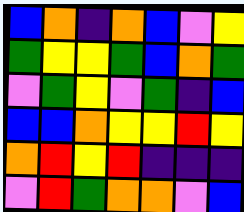[["blue", "orange", "indigo", "orange", "blue", "violet", "yellow"], ["green", "yellow", "yellow", "green", "blue", "orange", "green"], ["violet", "green", "yellow", "violet", "green", "indigo", "blue"], ["blue", "blue", "orange", "yellow", "yellow", "red", "yellow"], ["orange", "red", "yellow", "red", "indigo", "indigo", "indigo"], ["violet", "red", "green", "orange", "orange", "violet", "blue"]]